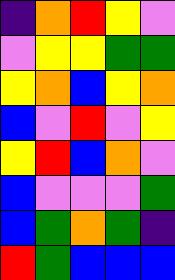[["indigo", "orange", "red", "yellow", "violet"], ["violet", "yellow", "yellow", "green", "green"], ["yellow", "orange", "blue", "yellow", "orange"], ["blue", "violet", "red", "violet", "yellow"], ["yellow", "red", "blue", "orange", "violet"], ["blue", "violet", "violet", "violet", "green"], ["blue", "green", "orange", "green", "indigo"], ["red", "green", "blue", "blue", "blue"]]